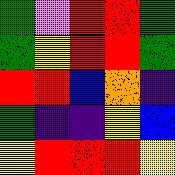[["green", "violet", "red", "red", "green"], ["green", "yellow", "red", "red", "green"], ["red", "red", "blue", "orange", "indigo"], ["green", "indigo", "indigo", "yellow", "blue"], ["yellow", "red", "red", "red", "yellow"]]